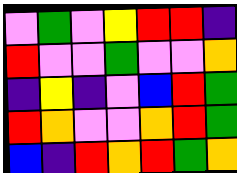[["violet", "green", "violet", "yellow", "red", "red", "indigo"], ["red", "violet", "violet", "green", "violet", "violet", "orange"], ["indigo", "yellow", "indigo", "violet", "blue", "red", "green"], ["red", "orange", "violet", "violet", "orange", "red", "green"], ["blue", "indigo", "red", "orange", "red", "green", "orange"]]